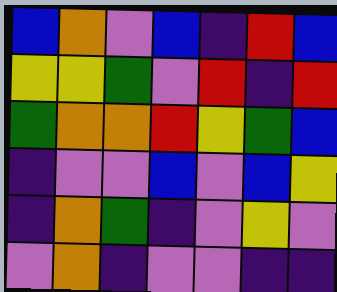[["blue", "orange", "violet", "blue", "indigo", "red", "blue"], ["yellow", "yellow", "green", "violet", "red", "indigo", "red"], ["green", "orange", "orange", "red", "yellow", "green", "blue"], ["indigo", "violet", "violet", "blue", "violet", "blue", "yellow"], ["indigo", "orange", "green", "indigo", "violet", "yellow", "violet"], ["violet", "orange", "indigo", "violet", "violet", "indigo", "indigo"]]